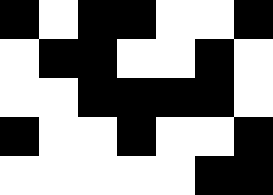[["black", "white", "black", "black", "white", "white", "black"], ["white", "black", "black", "white", "white", "black", "white"], ["white", "white", "black", "black", "black", "black", "white"], ["black", "white", "white", "black", "white", "white", "black"], ["white", "white", "white", "white", "white", "black", "black"]]